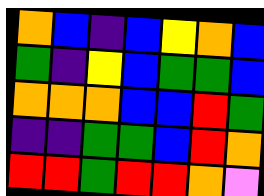[["orange", "blue", "indigo", "blue", "yellow", "orange", "blue"], ["green", "indigo", "yellow", "blue", "green", "green", "blue"], ["orange", "orange", "orange", "blue", "blue", "red", "green"], ["indigo", "indigo", "green", "green", "blue", "red", "orange"], ["red", "red", "green", "red", "red", "orange", "violet"]]